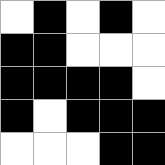[["white", "black", "white", "black", "white"], ["black", "black", "white", "white", "white"], ["black", "black", "black", "black", "white"], ["black", "white", "black", "black", "black"], ["white", "white", "white", "black", "black"]]